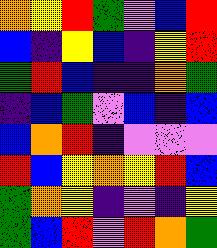[["orange", "yellow", "red", "green", "violet", "blue", "red"], ["blue", "indigo", "yellow", "blue", "indigo", "yellow", "red"], ["green", "red", "blue", "indigo", "indigo", "orange", "green"], ["indigo", "blue", "green", "violet", "blue", "indigo", "blue"], ["blue", "orange", "red", "indigo", "violet", "violet", "violet"], ["red", "blue", "yellow", "orange", "yellow", "red", "blue"], ["green", "orange", "yellow", "indigo", "violet", "indigo", "yellow"], ["green", "blue", "red", "violet", "red", "orange", "green"]]